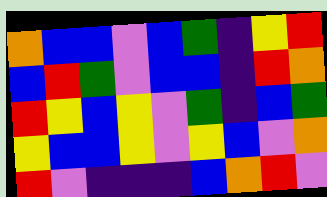[["orange", "blue", "blue", "violet", "blue", "green", "indigo", "yellow", "red"], ["blue", "red", "green", "violet", "blue", "blue", "indigo", "red", "orange"], ["red", "yellow", "blue", "yellow", "violet", "green", "indigo", "blue", "green"], ["yellow", "blue", "blue", "yellow", "violet", "yellow", "blue", "violet", "orange"], ["red", "violet", "indigo", "indigo", "indigo", "blue", "orange", "red", "violet"]]